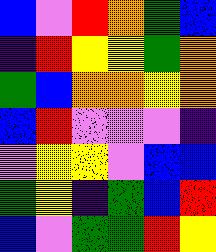[["blue", "violet", "red", "orange", "green", "blue"], ["indigo", "red", "yellow", "yellow", "green", "orange"], ["green", "blue", "orange", "orange", "yellow", "orange"], ["blue", "red", "violet", "violet", "violet", "indigo"], ["violet", "yellow", "yellow", "violet", "blue", "blue"], ["green", "yellow", "indigo", "green", "blue", "red"], ["blue", "violet", "green", "green", "red", "yellow"]]